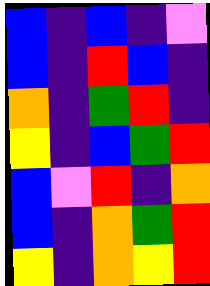[["blue", "indigo", "blue", "indigo", "violet"], ["blue", "indigo", "red", "blue", "indigo"], ["orange", "indigo", "green", "red", "indigo"], ["yellow", "indigo", "blue", "green", "red"], ["blue", "violet", "red", "indigo", "orange"], ["blue", "indigo", "orange", "green", "red"], ["yellow", "indigo", "orange", "yellow", "red"]]